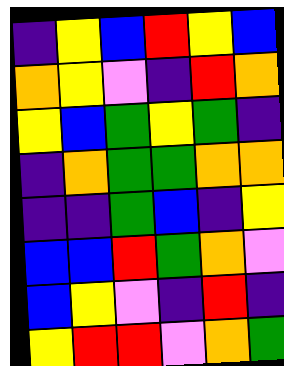[["indigo", "yellow", "blue", "red", "yellow", "blue"], ["orange", "yellow", "violet", "indigo", "red", "orange"], ["yellow", "blue", "green", "yellow", "green", "indigo"], ["indigo", "orange", "green", "green", "orange", "orange"], ["indigo", "indigo", "green", "blue", "indigo", "yellow"], ["blue", "blue", "red", "green", "orange", "violet"], ["blue", "yellow", "violet", "indigo", "red", "indigo"], ["yellow", "red", "red", "violet", "orange", "green"]]